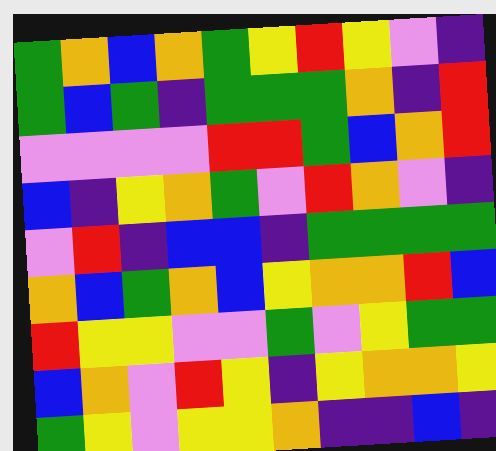[["green", "orange", "blue", "orange", "green", "yellow", "red", "yellow", "violet", "indigo"], ["green", "blue", "green", "indigo", "green", "green", "green", "orange", "indigo", "red"], ["violet", "violet", "violet", "violet", "red", "red", "green", "blue", "orange", "red"], ["blue", "indigo", "yellow", "orange", "green", "violet", "red", "orange", "violet", "indigo"], ["violet", "red", "indigo", "blue", "blue", "indigo", "green", "green", "green", "green"], ["orange", "blue", "green", "orange", "blue", "yellow", "orange", "orange", "red", "blue"], ["red", "yellow", "yellow", "violet", "violet", "green", "violet", "yellow", "green", "green"], ["blue", "orange", "violet", "red", "yellow", "indigo", "yellow", "orange", "orange", "yellow"], ["green", "yellow", "violet", "yellow", "yellow", "orange", "indigo", "indigo", "blue", "indigo"]]